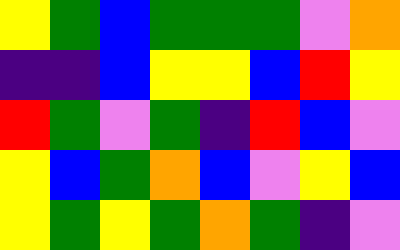[["yellow", "green", "blue", "green", "green", "green", "violet", "orange"], ["indigo", "indigo", "blue", "yellow", "yellow", "blue", "red", "yellow"], ["red", "green", "violet", "green", "indigo", "red", "blue", "violet"], ["yellow", "blue", "green", "orange", "blue", "violet", "yellow", "blue"], ["yellow", "green", "yellow", "green", "orange", "green", "indigo", "violet"]]